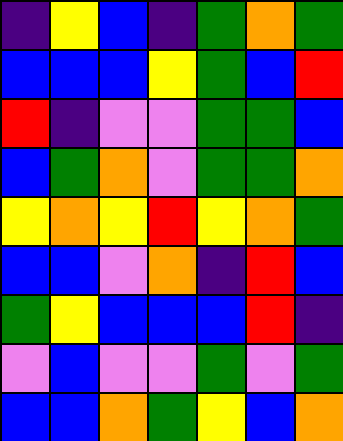[["indigo", "yellow", "blue", "indigo", "green", "orange", "green"], ["blue", "blue", "blue", "yellow", "green", "blue", "red"], ["red", "indigo", "violet", "violet", "green", "green", "blue"], ["blue", "green", "orange", "violet", "green", "green", "orange"], ["yellow", "orange", "yellow", "red", "yellow", "orange", "green"], ["blue", "blue", "violet", "orange", "indigo", "red", "blue"], ["green", "yellow", "blue", "blue", "blue", "red", "indigo"], ["violet", "blue", "violet", "violet", "green", "violet", "green"], ["blue", "blue", "orange", "green", "yellow", "blue", "orange"]]